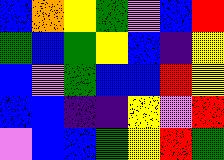[["blue", "orange", "yellow", "green", "violet", "blue", "red"], ["green", "blue", "green", "yellow", "blue", "indigo", "yellow"], ["blue", "violet", "green", "blue", "blue", "red", "yellow"], ["blue", "blue", "indigo", "indigo", "yellow", "violet", "red"], ["violet", "blue", "blue", "green", "yellow", "red", "green"]]